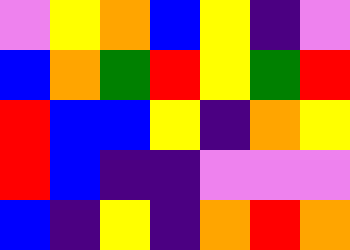[["violet", "yellow", "orange", "blue", "yellow", "indigo", "violet"], ["blue", "orange", "green", "red", "yellow", "green", "red"], ["red", "blue", "blue", "yellow", "indigo", "orange", "yellow"], ["red", "blue", "indigo", "indigo", "violet", "violet", "violet"], ["blue", "indigo", "yellow", "indigo", "orange", "red", "orange"]]